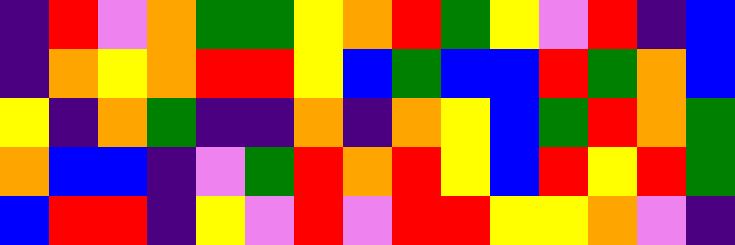[["indigo", "red", "violet", "orange", "green", "green", "yellow", "orange", "red", "green", "yellow", "violet", "red", "indigo", "blue"], ["indigo", "orange", "yellow", "orange", "red", "red", "yellow", "blue", "green", "blue", "blue", "red", "green", "orange", "blue"], ["yellow", "indigo", "orange", "green", "indigo", "indigo", "orange", "indigo", "orange", "yellow", "blue", "green", "red", "orange", "green"], ["orange", "blue", "blue", "indigo", "violet", "green", "red", "orange", "red", "yellow", "blue", "red", "yellow", "red", "green"], ["blue", "red", "red", "indigo", "yellow", "violet", "red", "violet", "red", "red", "yellow", "yellow", "orange", "violet", "indigo"]]